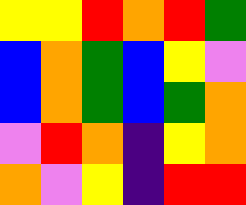[["yellow", "yellow", "red", "orange", "red", "green"], ["blue", "orange", "green", "blue", "yellow", "violet"], ["blue", "orange", "green", "blue", "green", "orange"], ["violet", "red", "orange", "indigo", "yellow", "orange"], ["orange", "violet", "yellow", "indigo", "red", "red"]]